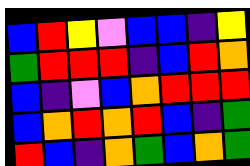[["blue", "red", "yellow", "violet", "blue", "blue", "indigo", "yellow"], ["green", "red", "red", "red", "indigo", "blue", "red", "orange"], ["blue", "indigo", "violet", "blue", "orange", "red", "red", "red"], ["blue", "orange", "red", "orange", "red", "blue", "indigo", "green"], ["red", "blue", "indigo", "orange", "green", "blue", "orange", "green"]]